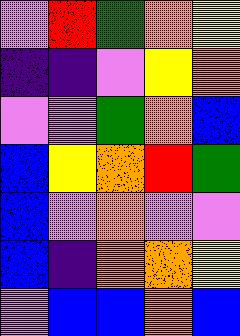[["violet", "red", "green", "orange", "yellow"], ["indigo", "indigo", "violet", "yellow", "orange"], ["violet", "violet", "green", "orange", "blue"], ["blue", "yellow", "orange", "red", "green"], ["blue", "violet", "orange", "violet", "violet"], ["blue", "indigo", "orange", "orange", "yellow"], ["violet", "blue", "blue", "orange", "blue"]]